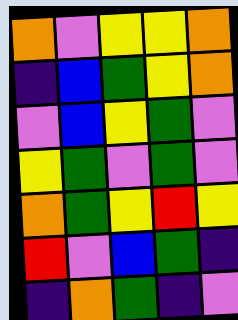[["orange", "violet", "yellow", "yellow", "orange"], ["indigo", "blue", "green", "yellow", "orange"], ["violet", "blue", "yellow", "green", "violet"], ["yellow", "green", "violet", "green", "violet"], ["orange", "green", "yellow", "red", "yellow"], ["red", "violet", "blue", "green", "indigo"], ["indigo", "orange", "green", "indigo", "violet"]]